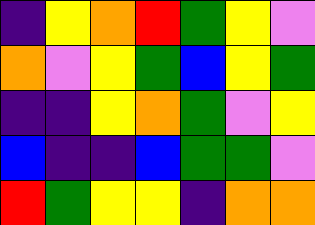[["indigo", "yellow", "orange", "red", "green", "yellow", "violet"], ["orange", "violet", "yellow", "green", "blue", "yellow", "green"], ["indigo", "indigo", "yellow", "orange", "green", "violet", "yellow"], ["blue", "indigo", "indigo", "blue", "green", "green", "violet"], ["red", "green", "yellow", "yellow", "indigo", "orange", "orange"]]